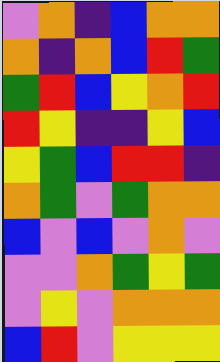[["violet", "orange", "indigo", "blue", "orange", "orange"], ["orange", "indigo", "orange", "blue", "red", "green"], ["green", "red", "blue", "yellow", "orange", "red"], ["red", "yellow", "indigo", "indigo", "yellow", "blue"], ["yellow", "green", "blue", "red", "red", "indigo"], ["orange", "green", "violet", "green", "orange", "orange"], ["blue", "violet", "blue", "violet", "orange", "violet"], ["violet", "violet", "orange", "green", "yellow", "green"], ["violet", "yellow", "violet", "orange", "orange", "orange"], ["blue", "red", "violet", "yellow", "yellow", "yellow"]]